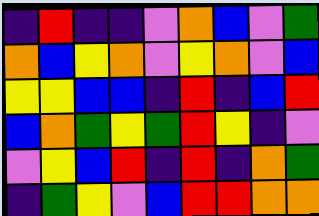[["indigo", "red", "indigo", "indigo", "violet", "orange", "blue", "violet", "green"], ["orange", "blue", "yellow", "orange", "violet", "yellow", "orange", "violet", "blue"], ["yellow", "yellow", "blue", "blue", "indigo", "red", "indigo", "blue", "red"], ["blue", "orange", "green", "yellow", "green", "red", "yellow", "indigo", "violet"], ["violet", "yellow", "blue", "red", "indigo", "red", "indigo", "orange", "green"], ["indigo", "green", "yellow", "violet", "blue", "red", "red", "orange", "orange"]]